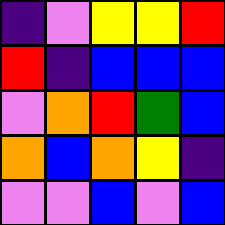[["indigo", "violet", "yellow", "yellow", "red"], ["red", "indigo", "blue", "blue", "blue"], ["violet", "orange", "red", "green", "blue"], ["orange", "blue", "orange", "yellow", "indigo"], ["violet", "violet", "blue", "violet", "blue"]]